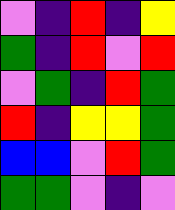[["violet", "indigo", "red", "indigo", "yellow"], ["green", "indigo", "red", "violet", "red"], ["violet", "green", "indigo", "red", "green"], ["red", "indigo", "yellow", "yellow", "green"], ["blue", "blue", "violet", "red", "green"], ["green", "green", "violet", "indigo", "violet"]]